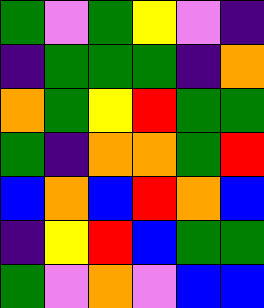[["green", "violet", "green", "yellow", "violet", "indigo"], ["indigo", "green", "green", "green", "indigo", "orange"], ["orange", "green", "yellow", "red", "green", "green"], ["green", "indigo", "orange", "orange", "green", "red"], ["blue", "orange", "blue", "red", "orange", "blue"], ["indigo", "yellow", "red", "blue", "green", "green"], ["green", "violet", "orange", "violet", "blue", "blue"]]